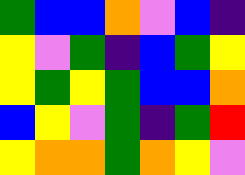[["green", "blue", "blue", "orange", "violet", "blue", "indigo"], ["yellow", "violet", "green", "indigo", "blue", "green", "yellow"], ["yellow", "green", "yellow", "green", "blue", "blue", "orange"], ["blue", "yellow", "violet", "green", "indigo", "green", "red"], ["yellow", "orange", "orange", "green", "orange", "yellow", "violet"]]